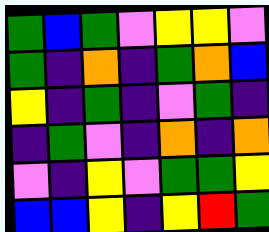[["green", "blue", "green", "violet", "yellow", "yellow", "violet"], ["green", "indigo", "orange", "indigo", "green", "orange", "blue"], ["yellow", "indigo", "green", "indigo", "violet", "green", "indigo"], ["indigo", "green", "violet", "indigo", "orange", "indigo", "orange"], ["violet", "indigo", "yellow", "violet", "green", "green", "yellow"], ["blue", "blue", "yellow", "indigo", "yellow", "red", "green"]]